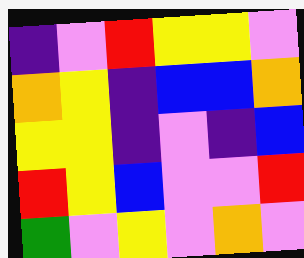[["indigo", "violet", "red", "yellow", "yellow", "violet"], ["orange", "yellow", "indigo", "blue", "blue", "orange"], ["yellow", "yellow", "indigo", "violet", "indigo", "blue"], ["red", "yellow", "blue", "violet", "violet", "red"], ["green", "violet", "yellow", "violet", "orange", "violet"]]